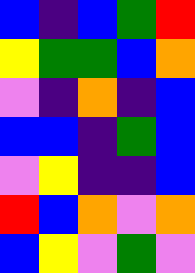[["blue", "indigo", "blue", "green", "red"], ["yellow", "green", "green", "blue", "orange"], ["violet", "indigo", "orange", "indigo", "blue"], ["blue", "blue", "indigo", "green", "blue"], ["violet", "yellow", "indigo", "indigo", "blue"], ["red", "blue", "orange", "violet", "orange"], ["blue", "yellow", "violet", "green", "violet"]]